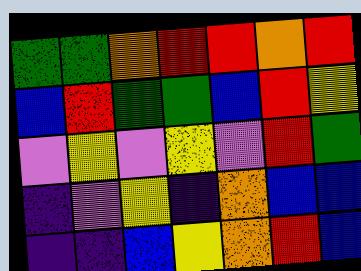[["green", "green", "orange", "red", "red", "orange", "red"], ["blue", "red", "green", "green", "blue", "red", "yellow"], ["violet", "yellow", "violet", "yellow", "violet", "red", "green"], ["indigo", "violet", "yellow", "indigo", "orange", "blue", "blue"], ["indigo", "indigo", "blue", "yellow", "orange", "red", "blue"]]